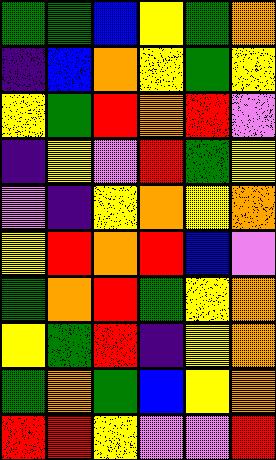[["green", "green", "blue", "yellow", "green", "orange"], ["indigo", "blue", "orange", "yellow", "green", "yellow"], ["yellow", "green", "red", "orange", "red", "violet"], ["indigo", "yellow", "violet", "red", "green", "yellow"], ["violet", "indigo", "yellow", "orange", "yellow", "orange"], ["yellow", "red", "orange", "red", "blue", "violet"], ["green", "orange", "red", "green", "yellow", "orange"], ["yellow", "green", "red", "indigo", "yellow", "orange"], ["green", "orange", "green", "blue", "yellow", "orange"], ["red", "red", "yellow", "violet", "violet", "red"]]